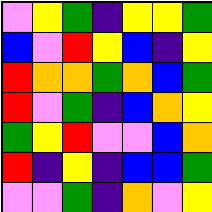[["violet", "yellow", "green", "indigo", "yellow", "yellow", "green"], ["blue", "violet", "red", "yellow", "blue", "indigo", "yellow"], ["red", "orange", "orange", "green", "orange", "blue", "green"], ["red", "violet", "green", "indigo", "blue", "orange", "yellow"], ["green", "yellow", "red", "violet", "violet", "blue", "orange"], ["red", "indigo", "yellow", "indigo", "blue", "blue", "green"], ["violet", "violet", "green", "indigo", "orange", "violet", "yellow"]]